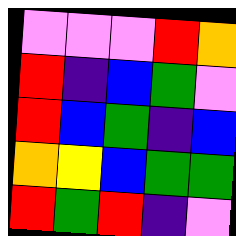[["violet", "violet", "violet", "red", "orange"], ["red", "indigo", "blue", "green", "violet"], ["red", "blue", "green", "indigo", "blue"], ["orange", "yellow", "blue", "green", "green"], ["red", "green", "red", "indigo", "violet"]]